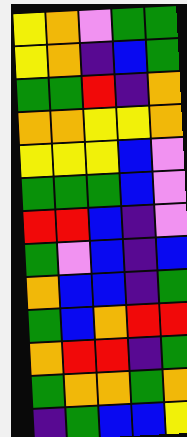[["yellow", "orange", "violet", "green", "green"], ["yellow", "orange", "indigo", "blue", "green"], ["green", "green", "red", "indigo", "orange"], ["orange", "orange", "yellow", "yellow", "orange"], ["yellow", "yellow", "yellow", "blue", "violet"], ["green", "green", "green", "blue", "violet"], ["red", "red", "blue", "indigo", "violet"], ["green", "violet", "blue", "indigo", "blue"], ["orange", "blue", "blue", "indigo", "green"], ["green", "blue", "orange", "red", "red"], ["orange", "red", "red", "indigo", "green"], ["green", "orange", "orange", "green", "orange"], ["indigo", "green", "blue", "blue", "yellow"]]